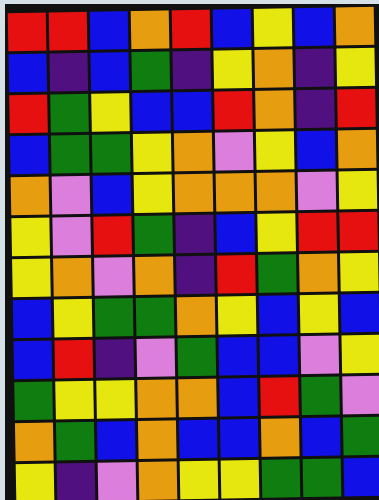[["red", "red", "blue", "orange", "red", "blue", "yellow", "blue", "orange"], ["blue", "indigo", "blue", "green", "indigo", "yellow", "orange", "indigo", "yellow"], ["red", "green", "yellow", "blue", "blue", "red", "orange", "indigo", "red"], ["blue", "green", "green", "yellow", "orange", "violet", "yellow", "blue", "orange"], ["orange", "violet", "blue", "yellow", "orange", "orange", "orange", "violet", "yellow"], ["yellow", "violet", "red", "green", "indigo", "blue", "yellow", "red", "red"], ["yellow", "orange", "violet", "orange", "indigo", "red", "green", "orange", "yellow"], ["blue", "yellow", "green", "green", "orange", "yellow", "blue", "yellow", "blue"], ["blue", "red", "indigo", "violet", "green", "blue", "blue", "violet", "yellow"], ["green", "yellow", "yellow", "orange", "orange", "blue", "red", "green", "violet"], ["orange", "green", "blue", "orange", "blue", "blue", "orange", "blue", "green"], ["yellow", "indigo", "violet", "orange", "yellow", "yellow", "green", "green", "blue"]]